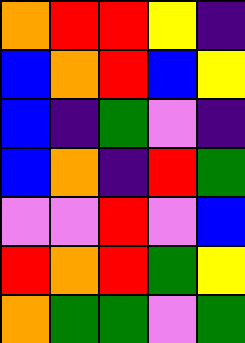[["orange", "red", "red", "yellow", "indigo"], ["blue", "orange", "red", "blue", "yellow"], ["blue", "indigo", "green", "violet", "indigo"], ["blue", "orange", "indigo", "red", "green"], ["violet", "violet", "red", "violet", "blue"], ["red", "orange", "red", "green", "yellow"], ["orange", "green", "green", "violet", "green"]]